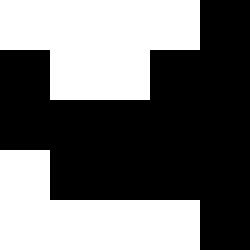[["white", "white", "white", "white", "black"], ["black", "white", "white", "black", "black"], ["black", "black", "black", "black", "black"], ["white", "black", "black", "black", "black"], ["white", "white", "white", "white", "black"]]